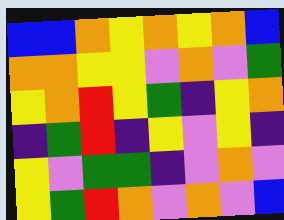[["blue", "blue", "orange", "yellow", "orange", "yellow", "orange", "blue"], ["orange", "orange", "yellow", "yellow", "violet", "orange", "violet", "green"], ["yellow", "orange", "red", "yellow", "green", "indigo", "yellow", "orange"], ["indigo", "green", "red", "indigo", "yellow", "violet", "yellow", "indigo"], ["yellow", "violet", "green", "green", "indigo", "violet", "orange", "violet"], ["yellow", "green", "red", "orange", "violet", "orange", "violet", "blue"]]